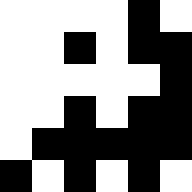[["white", "white", "white", "white", "black", "white"], ["white", "white", "black", "white", "black", "black"], ["white", "white", "white", "white", "white", "black"], ["white", "white", "black", "white", "black", "black"], ["white", "black", "black", "black", "black", "black"], ["black", "white", "black", "white", "black", "white"]]